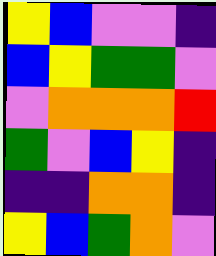[["yellow", "blue", "violet", "violet", "indigo"], ["blue", "yellow", "green", "green", "violet"], ["violet", "orange", "orange", "orange", "red"], ["green", "violet", "blue", "yellow", "indigo"], ["indigo", "indigo", "orange", "orange", "indigo"], ["yellow", "blue", "green", "orange", "violet"]]